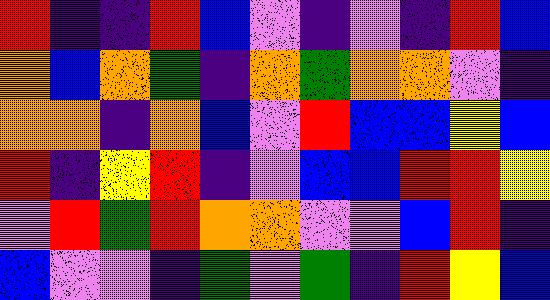[["red", "indigo", "indigo", "red", "blue", "violet", "indigo", "violet", "indigo", "red", "blue"], ["orange", "blue", "orange", "green", "indigo", "orange", "green", "orange", "orange", "violet", "indigo"], ["orange", "orange", "indigo", "orange", "blue", "violet", "red", "blue", "blue", "yellow", "blue"], ["red", "indigo", "yellow", "red", "indigo", "violet", "blue", "blue", "red", "red", "yellow"], ["violet", "red", "green", "red", "orange", "orange", "violet", "violet", "blue", "red", "indigo"], ["blue", "violet", "violet", "indigo", "green", "violet", "green", "indigo", "red", "yellow", "blue"]]